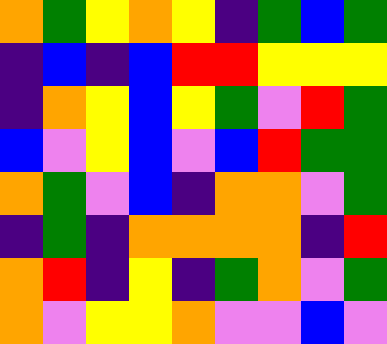[["orange", "green", "yellow", "orange", "yellow", "indigo", "green", "blue", "green"], ["indigo", "blue", "indigo", "blue", "red", "red", "yellow", "yellow", "yellow"], ["indigo", "orange", "yellow", "blue", "yellow", "green", "violet", "red", "green"], ["blue", "violet", "yellow", "blue", "violet", "blue", "red", "green", "green"], ["orange", "green", "violet", "blue", "indigo", "orange", "orange", "violet", "green"], ["indigo", "green", "indigo", "orange", "orange", "orange", "orange", "indigo", "red"], ["orange", "red", "indigo", "yellow", "indigo", "green", "orange", "violet", "green"], ["orange", "violet", "yellow", "yellow", "orange", "violet", "violet", "blue", "violet"]]